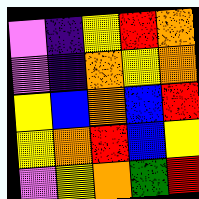[["violet", "indigo", "yellow", "red", "orange"], ["violet", "indigo", "orange", "yellow", "orange"], ["yellow", "blue", "orange", "blue", "red"], ["yellow", "orange", "red", "blue", "yellow"], ["violet", "yellow", "orange", "green", "red"]]